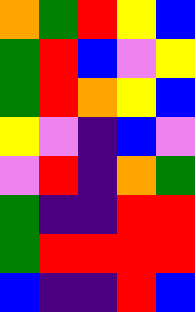[["orange", "green", "red", "yellow", "blue"], ["green", "red", "blue", "violet", "yellow"], ["green", "red", "orange", "yellow", "blue"], ["yellow", "violet", "indigo", "blue", "violet"], ["violet", "red", "indigo", "orange", "green"], ["green", "indigo", "indigo", "red", "red"], ["green", "red", "red", "red", "red"], ["blue", "indigo", "indigo", "red", "blue"]]